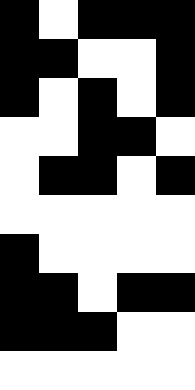[["black", "white", "black", "black", "black"], ["black", "black", "white", "white", "black"], ["black", "white", "black", "white", "black"], ["white", "white", "black", "black", "white"], ["white", "black", "black", "white", "black"], ["white", "white", "white", "white", "white"], ["black", "white", "white", "white", "white"], ["black", "black", "white", "black", "black"], ["black", "black", "black", "white", "white"], ["white", "white", "white", "white", "white"]]